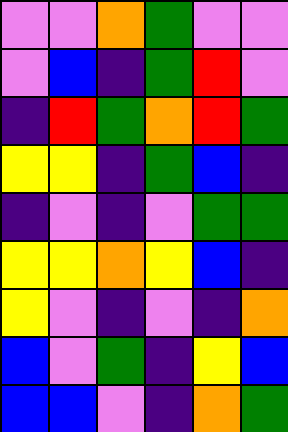[["violet", "violet", "orange", "green", "violet", "violet"], ["violet", "blue", "indigo", "green", "red", "violet"], ["indigo", "red", "green", "orange", "red", "green"], ["yellow", "yellow", "indigo", "green", "blue", "indigo"], ["indigo", "violet", "indigo", "violet", "green", "green"], ["yellow", "yellow", "orange", "yellow", "blue", "indigo"], ["yellow", "violet", "indigo", "violet", "indigo", "orange"], ["blue", "violet", "green", "indigo", "yellow", "blue"], ["blue", "blue", "violet", "indigo", "orange", "green"]]